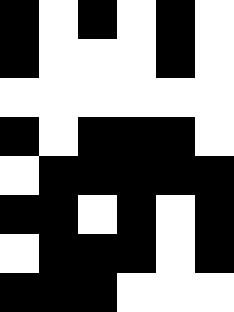[["black", "white", "black", "white", "black", "white"], ["black", "white", "white", "white", "black", "white"], ["white", "white", "white", "white", "white", "white"], ["black", "white", "black", "black", "black", "white"], ["white", "black", "black", "black", "black", "black"], ["black", "black", "white", "black", "white", "black"], ["white", "black", "black", "black", "white", "black"], ["black", "black", "black", "white", "white", "white"]]